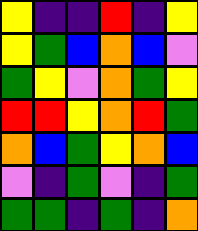[["yellow", "indigo", "indigo", "red", "indigo", "yellow"], ["yellow", "green", "blue", "orange", "blue", "violet"], ["green", "yellow", "violet", "orange", "green", "yellow"], ["red", "red", "yellow", "orange", "red", "green"], ["orange", "blue", "green", "yellow", "orange", "blue"], ["violet", "indigo", "green", "violet", "indigo", "green"], ["green", "green", "indigo", "green", "indigo", "orange"]]